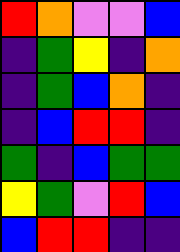[["red", "orange", "violet", "violet", "blue"], ["indigo", "green", "yellow", "indigo", "orange"], ["indigo", "green", "blue", "orange", "indigo"], ["indigo", "blue", "red", "red", "indigo"], ["green", "indigo", "blue", "green", "green"], ["yellow", "green", "violet", "red", "blue"], ["blue", "red", "red", "indigo", "indigo"]]